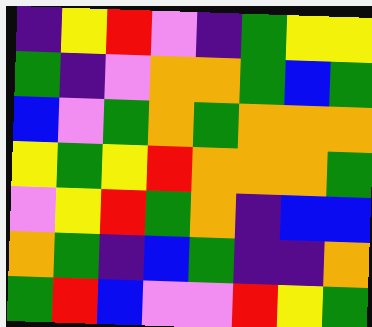[["indigo", "yellow", "red", "violet", "indigo", "green", "yellow", "yellow"], ["green", "indigo", "violet", "orange", "orange", "green", "blue", "green"], ["blue", "violet", "green", "orange", "green", "orange", "orange", "orange"], ["yellow", "green", "yellow", "red", "orange", "orange", "orange", "green"], ["violet", "yellow", "red", "green", "orange", "indigo", "blue", "blue"], ["orange", "green", "indigo", "blue", "green", "indigo", "indigo", "orange"], ["green", "red", "blue", "violet", "violet", "red", "yellow", "green"]]